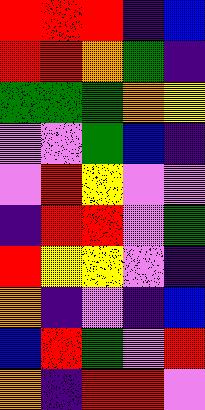[["red", "red", "red", "indigo", "blue"], ["red", "red", "orange", "green", "indigo"], ["green", "green", "green", "orange", "yellow"], ["violet", "violet", "green", "blue", "indigo"], ["violet", "red", "yellow", "violet", "violet"], ["indigo", "red", "red", "violet", "green"], ["red", "yellow", "yellow", "violet", "indigo"], ["orange", "indigo", "violet", "indigo", "blue"], ["blue", "red", "green", "violet", "red"], ["orange", "indigo", "red", "red", "violet"]]